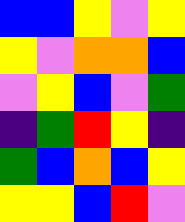[["blue", "blue", "yellow", "violet", "yellow"], ["yellow", "violet", "orange", "orange", "blue"], ["violet", "yellow", "blue", "violet", "green"], ["indigo", "green", "red", "yellow", "indigo"], ["green", "blue", "orange", "blue", "yellow"], ["yellow", "yellow", "blue", "red", "violet"]]